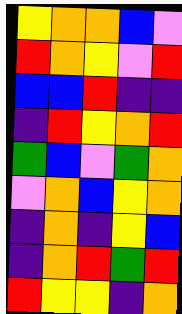[["yellow", "orange", "orange", "blue", "violet"], ["red", "orange", "yellow", "violet", "red"], ["blue", "blue", "red", "indigo", "indigo"], ["indigo", "red", "yellow", "orange", "red"], ["green", "blue", "violet", "green", "orange"], ["violet", "orange", "blue", "yellow", "orange"], ["indigo", "orange", "indigo", "yellow", "blue"], ["indigo", "orange", "red", "green", "red"], ["red", "yellow", "yellow", "indigo", "orange"]]